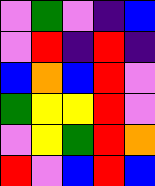[["violet", "green", "violet", "indigo", "blue"], ["violet", "red", "indigo", "red", "indigo"], ["blue", "orange", "blue", "red", "violet"], ["green", "yellow", "yellow", "red", "violet"], ["violet", "yellow", "green", "red", "orange"], ["red", "violet", "blue", "red", "blue"]]